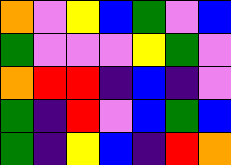[["orange", "violet", "yellow", "blue", "green", "violet", "blue"], ["green", "violet", "violet", "violet", "yellow", "green", "violet"], ["orange", "red", "red", "indigo", "blue", "indigo", "violet"], ["green", "indigo", "red", "violet", "blue", "green", "blue"], ["green", "indigo", "yellow", "blue", "indigo", "red", "orange"]]